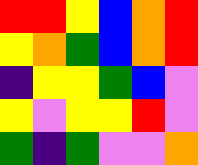[["red", "red", "yellow", "blue", "orange", "red"], ["yellow", "orange", "green", "blue", "orange", "red"], ["indigo", "yellow", "yellow", "green", "blue", "violet"], ["yellow", "violet", "yellow", "yellow", "red", "violet"], ["green", "indigo", "green", "violet", "violet", "orange"]]